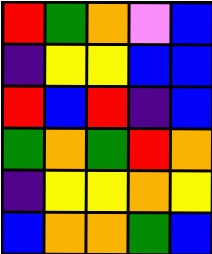[["red", "green", "orange", "violet", "blue"], ["indigo", "yellow", "yellow", "blue", "blue"], ["red", "blue", "red", "indigo", "blue"], ["green", "orange", "green", "red", "orange"], ["indigo", "yellow", "yellow", "orange", "yellow"], ["blue", "orange", "orange", "green", "blue"]]